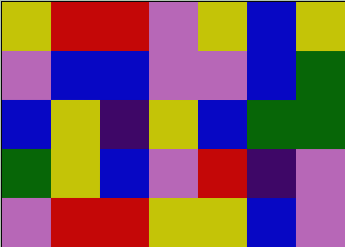[["yellow", "red", "red", "violet", "yellow", "blue", "yellow"], ["violet", "blue", "blue", "violet", "violet", "blue", "green"], ["blue", "yellow", "indigo", "yellow", "blue", "green", "green"], ["green", "yellow", "blue", "violet", "red", "indigo", "violet"], ["violet", "red", "red", "yellow", "yellow", "blue", "violet"]]